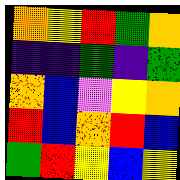[["orange", "yellow", "red", "green", "orange"], ["indigo", "indigo", "green", "indigo", "green"], ["orange", "blue", "violet", "yellow", "orange"], ["red", "blue", "orange", "red", "blue"], ["green", "red", "yellow", "blue", "yellow"]]